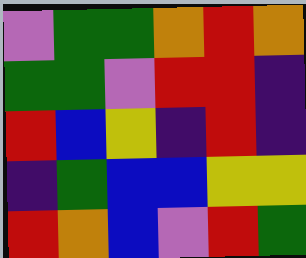[["violet", "green", "green", "orange", "red", "orange"], ["green", "green", "violet", "red", "red", "indigo"], ["red", "blue", "yellow", "indigo", "red", "indigo"], ["indigo", "green", "blue", "blue", "yellow", "yellow"], ["red", "orange", "blue", "violet", "red", "green"]]